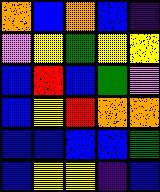[["orange", "blue", "orange", "blue", "indigo"], ["violet", "yellow", "green", "yellow", "yellow"], ["blue", "red", "blue", "green", "violet"], ["blue", "yellow", "red", "orange", "orange"], ["blue", "blue", "blue", "blue", "green"], ["blue", "yellow", "yellow", "indigo", "blue"]]